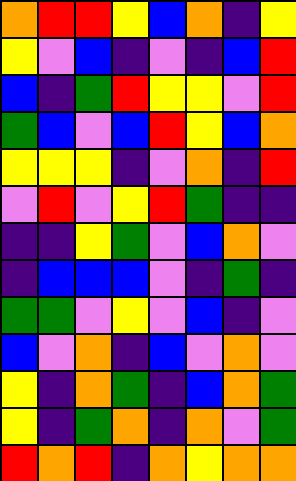[["orange", "red", "red", "yellow", "blue", "orange", "indigo", "yellow"], ["yellow", "violet", "blue", "indigo", "violet", "indigo", "blue", "red"], ["blue", "indigo", "green", "red", "yellow", "yellow", "violet", "red"], ["green", "blue", "violet", "blue", "red", "yellow", "blue", "orange"], ["yellow", "yellow", "yellow", "indigo", "violet", "orange", "indigo", "red"], ["violet", "red", "violet", "yellow", "red", "green", "indigo", "indigo"], ["indigo", "indigo", "yellow", "green", "violet", "blue", "orange", "violet"], ["indigo", "blue", "blue", "blue", "violet", "indigo", "green", "indigo"], ["green", "green", "violet", "yellow", "violet", "blue", "indigo", "violet"], ["blue", "violet", "orange", "indigo", "blue", "violet", "orange", "violet"], ["yellow", "indigo", "orange", "green", "indigo", "blue", "orange", "green"], ["yellow", "indigo", "green", "orange", "indigo", "orange", "violet", "green"], ["red", "orange", "red", "indigo", "orange", "yellow", "orange", "orange"]]